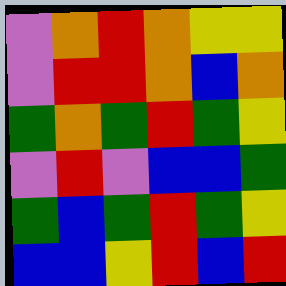[["violet", "orange", "red", "orange", "yellow", "yellow"], ["violet", "red", "red", "orange", "blue", "orange"], ["green", "orange", "green", "red", "green", "yellow"], ["violet", "red", "violet", "blue", "blue", "green"], ["green", "blue", "green", "red", "green", "yellow"], ["blue", "blue", "yellow", "red", "blue", "red"]]